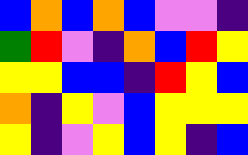[["blue", "orange", "blue", "orange", "blue", "violet", "violet", "indigo"], ["green", "red", "violet", "indigo", "orange", "blue", "red", "yellow"], ["yellow", "yellow", "blue", "blue", "indigo", "red", "yellow", "blue"], ["orange", "indigo", "yellow", "violet", "blue", "yellow", "yellow", "yellow"], ["yellow", "indigo", "violet", "yellow", "blue", "yellow", "indigo", "blue"]]